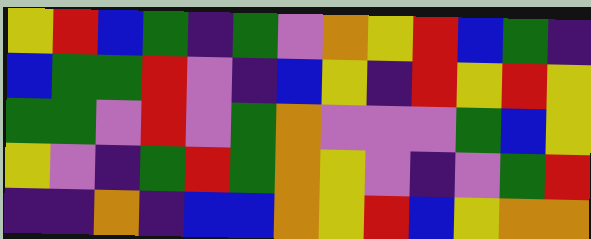[["yellow", "red", "blue", "green", "indigo", "green", "violet", "orange", "yellow", "red", "blue", "green", "indigo"], ["blue", "green", "green", "red", "violet", "indigo", "blue", "yellow", "indigo", "red", "yellow", "red", "yellow"], ["green", "green", "violet", "red", "violet", "green", "orange", "violet", "violet", "violet", "green", "blue", "yellow"], ["yellow", "violet", "indigo", "green", "red", "green", "orange", "yellow", "violet", "indigo", "violet", "green", "red"], ["indigo", "indigo", "orange", "indigo", "blue", "blue", "orange", "yellow", "red", "blue", "yellow", "orange", "orange"]]